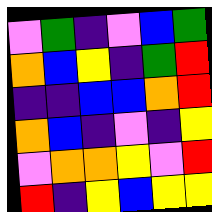[["violet", "green", "indigo", "violet", "blue", "green"], ["orange", "blue", "yellow", "indigo", "green", "red"], ["indigo", "indigo", "blue", "blue", "orange", "red"], ["orange", "blue", "indigo", "violet", "indigo", "yellow"], ["violet", "orange", "orange", "yellow", "violet", "red"], ["red", "indigo", "yellow", "blue", "yellow", "yellow"]]